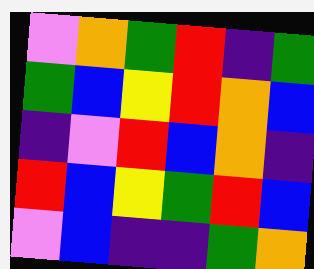[["violet", "orange", "green", "red", "indigo", "green"], ["green", "blue", "yellow", "red", "orange", "blue"], ["indigo", "violet", "red", "blue", "orange", "indigo"], ["red", "blue", "yellow", "green", "red", "blue"], ["violet", "blue", "indigo", "indigo", "green", "orange"]]